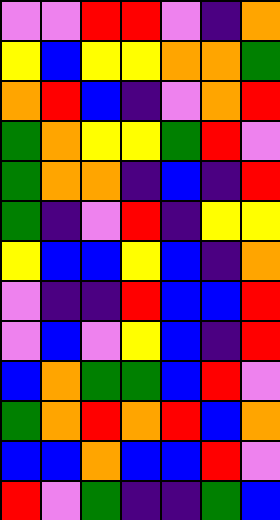[["violet", "violet", "red", "red", "violet", "indigo", "orange"], ["yellow", "blue", "yellow", "yellow", "orange", "orange", "green"], ["orange", "red", "blue", "indigo", "violet", "orange", "red"], ["green", "orange", "yellow", "yellow", "green", "red", "violet"], ["green", "orange", "orange", "indigo", "blue", "indigo", "red"], ["green", "indigo", "violet", "red", "indigo", "yellow", "yellow"], ["yellow", "blue", "blue", "yellow", "blue", "indigo", "orange"], ["violet", "indigo", "indigo", "red", "blue", "blue", "red"], ["violet", "blue", "violet", "yellow", "blue", "indigo", "red"], ["blue", "orange", "green", "green", "blue", "red", "violet"], ["green", "orange", "red", "orange", "red", "blue", "orange"], ["blue", "blue", "orange", "blue", "blue", "red", "violet"], ["red", "violet", "green", "indigo", "indigo", "green", "blue"]]